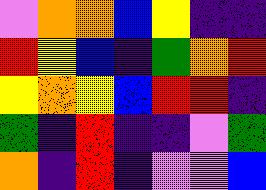[["violet", "orange", "orange", "blue", "yellow", "indigo", "indigo"], ["red", "yellow", "blue", "indigo", "green", "orange", "red"], ["yellow", "orange", "yellow", "blue", "red", "red", "indigo"], ["green", "indigo", "red", "indigo", "indigo", "violet", "green"], ["orange", "indigo", "red", "indigo", "violet", "violet", "blue"]]